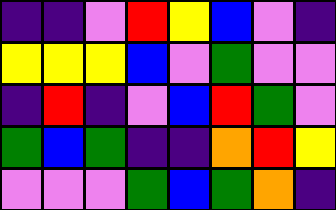[["indigo", "indigo", "violet", "red", "yellow", "blue", "violet", "indigo"], ["yellow", "yellow", "yellow", "blue", "violet", "green", "violet", "violet"], ["indigo", "red", "indigo", "violet", "blue", "red", "green", "violet"], ["green", "blue", "green", "indigo", "indigo", "orange", "red", "yellow"], ["violet", "violet", "violet", "green", "blue", "green", "orange", "indigo"]]